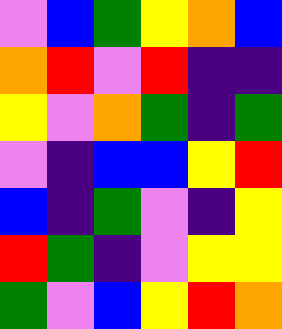[["violet", "blue", "green", "yellow", "orange", "blue"], ["orange", "red", "violet", "red", "indigo", "indigo"], ["yellow", "violet", "orange", "green", "indigo", "green"], ["violet", "indigo", "blue", "blue", "yellow", "red"], ["blue", "indigo", "green", "violet", "indigo", "yellow"], ["red", "green", "indigo", "violet", "yellow", "yellow"], ["green", "violet", "blue", "yellow", "red", "orange"]]